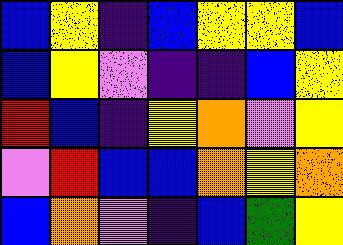[["blue", "yellow", "indigo", "blue", "yellow", "yellow", "blue"], ["blue", "yellow", "violet", "indigo", "indigo", "blue", "yellow"], ["red", "blue", "indigo", "yellow", "orange", "violet", "yellow"], ["violet", "red", "blue", "blue", "orange", "yellow", "orange"], ["blue", "orange", "violet", "indigo", "blue", "green", "yellow"]]